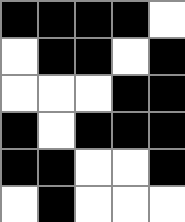[["black", "black", "black", "black", "white"], ["white", "black", "black", "white", "black"], ["white", "white", "white", "black", "black"], ["black", "white", "black", "black", "black"], ["black", "black", "white", "white", "black"], ["white", "black", "white", "white", "white"]]